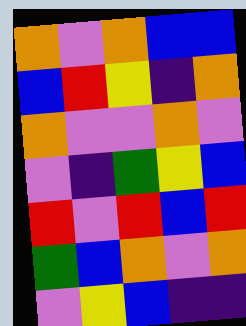[["orange", "violet", "orange", "blue", "blue"], ["blue", "red", "yellow", "indigo", "orange"], ["orange", "violet", "violet", "orange", "violet"], ["violet", "indigo", "green", "yellow", "blue"], ["red", "violet", "red", "blue", "red"], ["green", "blue", "orange", "violet", "orange"], ["violet", "yellow", "blue", "indigo", "indigo"]]